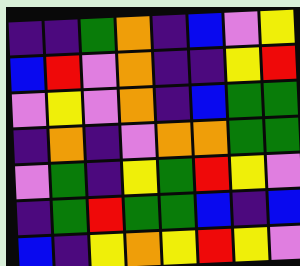[["indigo", "indigo", "green", "orange", "indigo", "blue", "violet", "yellow"], ["blue", "red", "violet", "orange", "indigo", "indigo", "yellow", "red"], ["violet", "yellow", "violet", "orange", "indigo", "blue", "green", "green"], ["indigo", "orange", "indigo", "violet", "orange", "orange", "green", "green"], ["violet", "green", "indigo", "yellow", "green", "red", "yellow", "violet"], ["indigo", "green", "red", "green", "green", "blue", "indigo", "blue"], ["blue", "indigo", "yellow", "orange", "yellow", "red", "yellow", "violet"]]